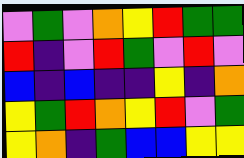[["violet", "green", "violet", "orange", "yellow", "red", "green", "green"], ["red", "indigo", "violet", "red", "green", "violet", "red", "violet"], ["blue", "indigo", "blue", "indigo", "indigo", "yellow", "indigo", "orange"], ["yellow", "green", "red", "orange", "yellow", "red", "violet", "green"], ["yellow", "orange", "indigo", "green", "blue", "blue", "yellow", "yellow"]]